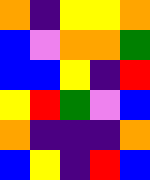[["orange", "indigo", "yellow", "yellow", "orange"], ["blue", "violet", "orange", "orange", "green"], ["blue", "blue", "yellow", "indigo", "red"], ["yellow", "red", "green", "violet", "blue"], ["orange", "indigo", "indigo", "indigo", "orange"], ["blue", "yellow", "indigo", "red", "blue"]]